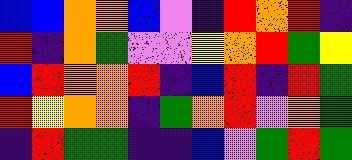[["blue", "blue", "orange", "orange", "blue", "violet", "indigo", "red", "orange", "red", "indigo"], ["red", "indigo", "orange", "green", "violet", "violet", "yellow", "orange", "red", "green", "yellow"], ["blue", "red", "orange", "orange", "red", "indigo", "blue", "red", "indigo", "red", "green"], ["red", "yellow", "orange", "orange", "indigo", "green", "orange", "red", "violet", "orange", "green"], ["indigo", "red", "green", "green", "indigo", "indigo", "blue", "violet", "green", "red", "green"]]